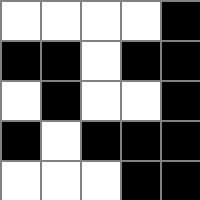[["white", "white", "white", "white", "black"], ["black", "black", "white", "black", "black"], ["white", "black", "white", "white", "black"], ["black", "white", "black", "black", "black"], ["white", "white", "white", "black", "black"]]